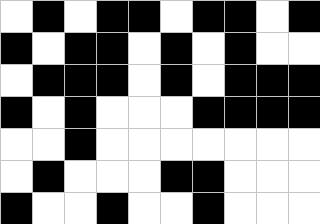[["white", "black", "white", "black", "black", "white", "black", "black", "white", "black"], ["black", "white", "black", "black", "white", "black", "white", "black", "white", "white"], ["white", "black", "black", "black", "white", "black", "white", "black", "black", "black"], ["black", "white", "black", "white", "white", "white", "black", "black", "black", "black"], ["white", "white", "black", "white", "white", "white", "white", "white", "white", "white"], ["white", "black", "white", "white", "white", "black", "black", "white", "white", "white"], ["black", "white", "white", "black", "white", "white", "black", "white", "white", "white"]]